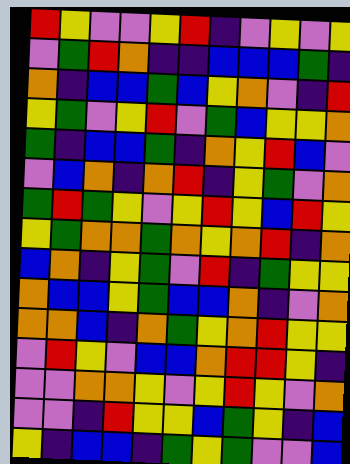[["red", "yellow", "violet", "violet", "yellow", "red", "indigo", "violet", "yellow", "violet", "yellow"], ["violet", "green", "red", "orange", "indigo", "indigo", "blue", "blue", "blue", "green", "indigo"], ["orange", "indigo", "blue", "blue", "green", "blue", "yellow", "orange", "violet", "indigo", "red"], ["yellow", "green", "violet", "yellow", "red", "violet", "green", "blue", "yellow", "yellow", "orange"], ["green", "indigo", "blue", "blue", "green", "indigo", "orange", "yellow", "red", "blue", "violet"], ["violet", "blue", "orange", "indigo", "orange", "red", "indigo", "yellow", "green", "violet", "orange"], ["green", "red", "green", "yellow", "violet", "yellow", "red", "yellow", "blue", "red", "yellow"], ["yellow", "green", "orange", "orange", "green", "orange", "yellow", "orange", "red", "indigo", "orange"], ["blue", "orange", "indigo", "yellow", "green", "violet", "red", "indigo", "green", "yellow", "yellow"], ["orange", "blue", "blue", "yellow", "green", "blue", "blue", "orange", "indigo", "violet", "orange"], ["orange", "orange", "blue", "indigo", "orange", "green", "yellow", "orange", "red", "yellow", "yellow"], ["violet", "red", "yellow", "violet", "blue", "blue", "orange", "red", "red", "yellow", "indigo"], ["violet", "violet", "orange", "orange", "yellow", "violet", "yellow", "red", "yellow", "violet", "orange"], ["violet", "violet", "indigo", "red", "yellow", "yellow", "blue", "green", "yellow", "indigo", "blue"], ["yellow", "indigo", "blue", "blue", "indigo", "green", "yellow", "green", "violet", "violet", "blue"]]